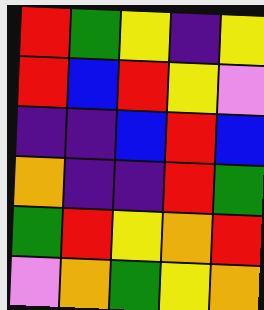[["red", "green", "yellow", "indigo", "yellow"], ["red", "blue", "red", "yellow", "violet"], ["indigo", "indigo", "blue", "red", "blue"], ["orange", "indigo", "indigo", "red", "green"], ["green", "red", "yellow", "orange", "red"], ["violet", "orange", "green", "yellow", "orange"]]